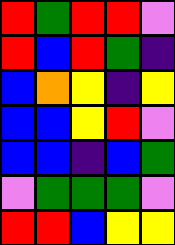[["red", "green", "red", "red", "violet"], ["red", "blue", "red", "green", "indigo"], ["blue", "orange", "yellow", "indigo", "yellow"], ["blue", "blue", "yellow", "red", "violet"], ["blue", "blue", "indigo", "blue", "green"], ["violet", "green", "green", "green", "violet"], ["red", "red", "blue", "yellow", "yellow"]]